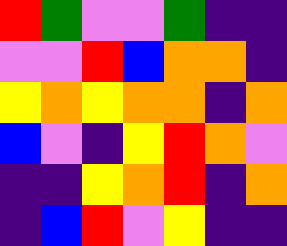[["red", "green", "violet", "violet", "green", "indigo", "indigo"], ["violet", "violet", "red", "blue", "orange", "orange", "indigo"], ["yellow", "orange", "yellow", "orange", "orange", "indigo", "orange"], ["blue", "violet", "indigo", "yellow", "red", "orange", "violet"], ["indigo", "indigo", "yellow", "orange", "red", "indigo", "orange"], ["indigo", "blue", "red", "violet", "yellow", "indigo", "indigo"]]